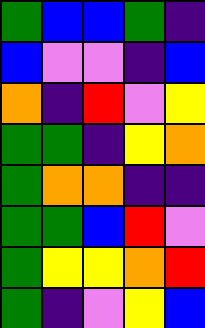[["green", "blue", "blue", "green", "indigo"], ["blue", "violet", "violet", "indigo", "blue"], ["orange", "indigo", "red", "violet", "yellow"], ["green", "green", "indigo", "yellow", "orange"], ["green", "orange", "orange", "indigo", "indigo"], ["green", "green", "blue", "red", "violet"], ["green", "yellow", "yellow", "orange", "red"], ["green", "indigo", "violet", "yellow", "blue"]]